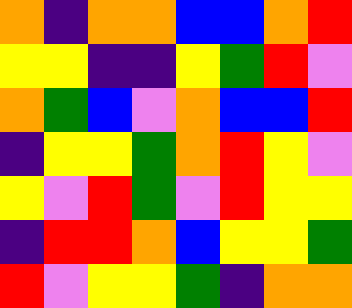[["orange", "indigo", "orange", "orange", "blue", "blue", "orange", "red"], ["yellow", "yellow", "indigo", "indigo", "yellow", "green", "red", "violet"], ["orange", "green", "blue", "violet", "orange", "blue", "blue", "red"], ["indigo", "yellow", "yellow", "green", "orange", "red", "yellow", "violet"], ["yellow", "violet", "red", "green", "violet", "red", "yellow", "yellow"], ["indigo", "red", "red", "orange", "blue", "yellow", "yellow", "green"], ["red", "violet", "yellow", "yellow", "green", "indigo", "orange", "orange"]]